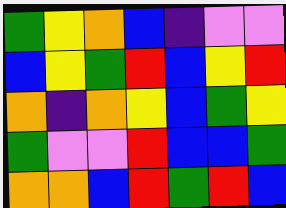[["green", "yellow", "orange", "blue", "indigo", "violet", "violet"], ["blue", "yellow", "green", "red", "blue", "yellow", "red"], ["orange", "indigo", "orange", "yellow", "blue", "green", "yellow"], ["green", "violet", "violet", "red", "blue", "blue", "green"], ["orange", "orange", "blue", "red", "green", "red", "blue"]]